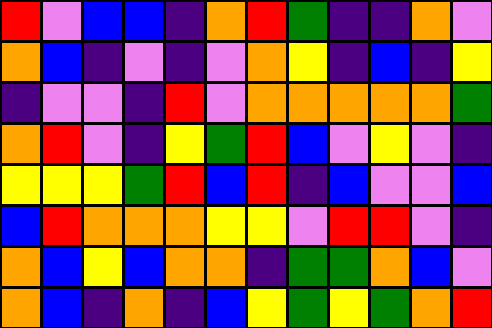[["red", "violet", "blue", "blue", "indigo", "orange", "red", "green", "indigo", "indigo", "orange", "violet"], ["orange", "blue", "indigo", "violet", "indigo", "violet", "orange", "yellow", "indigo", "blue", "indigo", "yellow"], ["indigo", "violet", "violet", "indigo", "red", "violet", "orange", "orange", "orange", "orange", "orange", "green"], ["orange", "red", "violet", "indigo", "yellow", "green", "red", "blue", "violet", "yellow", "violet", "indigo"], ["yellow", "yellow", "yellow", "green", "red", "blue", "red", "indigo", "blue", "violet", "violet", "blue"], ["blue", "red", "orange", "orange", "orange", "yellow", "yellow", "violet", "red", "red", "violet", "indigo"], ["orange", "blue", "yellow", "blue", "orange", "orange", "indigo", "green", "green", "orange", "blue", "violet"], ["orange", "blue", "indigo", "orange", "indigo", "blue", "yellow", "green", "yellow", "green", "orange", "red"]]